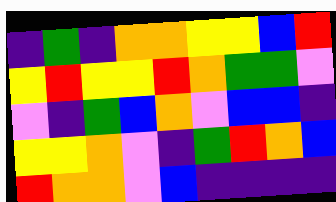[["indigo", "green", "indigo", "orange", "orange", "yellow", "yellow", "blue", "red"], ["yellow", "red", "yellow", "yellow", "red", "orange", "green", "green", "violet"], ["violet", "indigo", "green", "blue", "orange", "violet", "blue", "blue", "indigo"], ["yellow", "yellow", "orange", "violet", "indigo", "green", "red", "orange", "blue"], ["red", "orange", "orange", "violet", "blue", "indigo", "indigo", "indigo", "indigo"]]